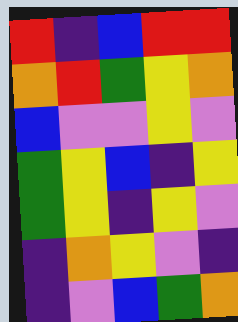[["red", "indigo", "blue", "red", "red"], ["orange", "red", "green", "yellow", "orange"], ["blue", "violet", "violet", "yellow", "violet"], ["green", "yellow", "blue", "indigo", "yellow"], ["green", "yellow", "indigo", "yellow", "violet"], ["indigo", "orange", "yellow", "violet", "indigo"], ["indigo", "violet", "blue", "green", "orange"]]